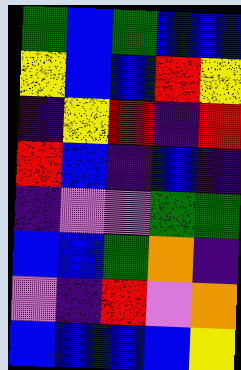[["green", "blue", "green", "blue", "blue"], ["yellow", "blue", "blue", "red", "yellow"], ["indigo", "yellow", "red", "indigo", "red"], ["red", "blue", "indigo", "blue", "indigo"], ["indigo", "violet", "violet", "green", "green"], ["blue", "blue", "green", "orange", "indigo"], ["violet", "indigo", "red", "violet", "orange"], ["blue", "blue", "blue", "blue", "yellow"]]